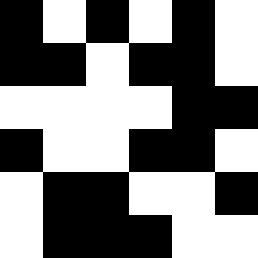[["black", "white", "black", "white", "black", "white"], ["black", "black", "white", "black", "black", "white"], ["white", "white", "white", "white", "black", "black"], ["black", "white", "white", "black", "black", "white"], ["white", "black", "black", "white", "white", "black"], ["white", "black", "black", "black", "white", "white"]]